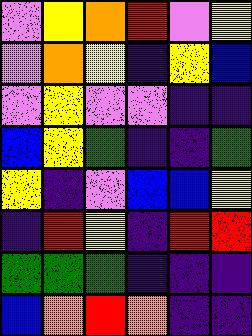[["violet", "yellow", "orange", "red", "violet", "yellow"], ["violet", "orange", "yellow", "indigo", "yellow", "blue"], ["violet", "yellow", "violet", "violet", "indigo", "indigo"], ["blue", "yellow", "green", "indigo", "indigo", "green"], ["yellow", "indigo", "violet", "blue", "blue", "yellow"], ["indigo", "red", "yellow", "indigo", "red", "red"], ["green", "green", "green", "indigo", "indigo", "indigo"], ["blue", "orange", "red", "orange", "indigo", "indigo"]]